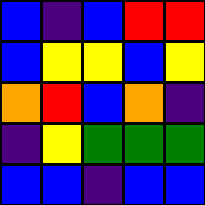[["blue", "indigo", "blue", "red", "red"], ["blue", "yellow", "yellow", "blue", "yellow"], ["orange", "red", "blue", "orange", "indigo"], ["indigo", "yellow", "green", "green", "green"], ["blue", "blue", "indigo", "blue", "blue"]]